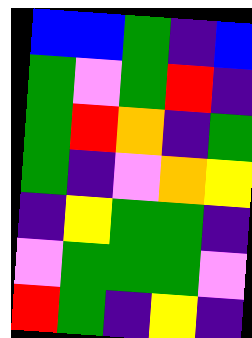[["blue", "blue", "green", "indigo", "blue"], ["green", "violet", "green", "red", "indigo"], ["green", "red", "orange", "indigo", "green"], ["green", "indigo", "violet", "orange", "yellow"], ["indigo", "yellow", "green", "green", "indigo"], ["violet", "green", "green", "green", "violet"], ["red", "green", "indigo", "yellow", "indigo"]]